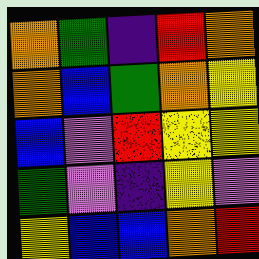[["orange", "green", "indigo", "red", "orange"], ["orange", "blue", "green", "orange", "yellow"], ["blue", "violet", "red", "yellow", "yellow"], ["green", "violet", "indigo", "yellow", "violet"], ["yellow", "blue", "blue", "orange", "red"]]